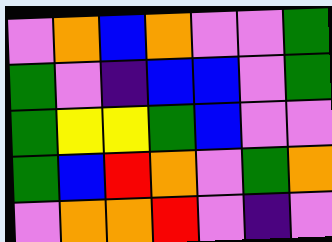[["violet", "orange", "blue", "orange", "violet", "violet", "green"], ["green", "violet", "indigo", "blue", "blue", "violet", "green"], ["green", "yellow", "yellow", "green", "blue", "violet", "violet"], ["green", "blue", "red", "orange", "violet", "green", "orange"], ["violet", "orange", "orange", "red", "violet", "indigo", "violet"]]